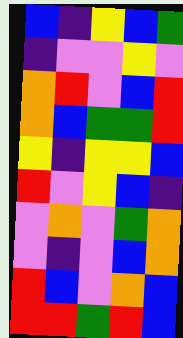[["blue", "indigo", "yellow", "blue", "green"], ["indigo", "violet", "violet", "yellow", "violet"], ["orange", "red", "violet", "blue", "red"], ["orange", "blue", "green", "green", "red"], ["yellow", "indigo", "yellow", "yellow", "blue"], ["red", "violet", "yellow", "blue", "indigo"], ["violet", "orange", "violet", "green", "orange"], ["violet", "indigo", "violet", "blue", "orange"], ["red", "blue", "violet", "orange", "blue"], ["red", "red", "green", "red", "blue"]]